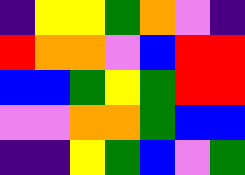[["indigo", "yellow", "yellow", "green", "orange", "violet", "indigo"], ["red", "orange", "orange", "violet", "blue", "red", "red"], ["blue", "blue", "green", "yellow", "green", "red", "red"], ["violet", "violet", "orange", "orange", "green", "blue", "blue"], ["indigo", "indigo", "yellow", "green", "blue", "violet", "green"]]